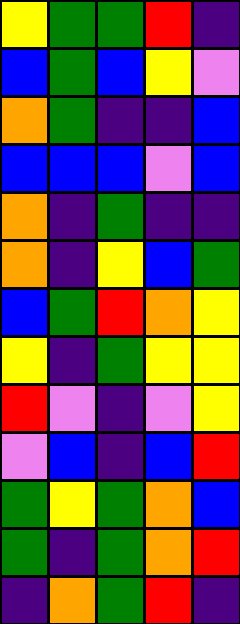[["yellow", "green", "green", "red", "indigo"], ["blue", "green", "blue", "yellow", "violet"], ["orange", "green", "indigo", "indigo", "blue"], ["blue", "blue", "blue", "violet", "blue"], ["orange", "indigo", "green", "indigo", "indigo"], ["orange", "indigo", "yellow", "blue", "green"], ["blue", "green", "red", "orange", "yellow"], ["yellow", "indigo", "green", "yellow", "yellow"], ["red", "violet", "indigo", "violet", "yellow"], ["violet", "blue", "indigo", "blue", "red"], ["green", "yellow", "green", "orange", "blue"], ["green", "indigo", "green", "orange", "red"], ["indigo", "orange", "green", "red", "indigo"]]